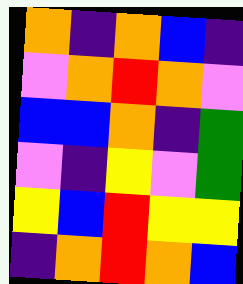[["orange", "indigo", "orange", "blue", "indigo"], ["violet", "orange", "red", "orange", "violet"], ["blue", "blue", "orange", "indigo", "green"], ["violet", "indigo", "yellow", "violet", "green"], ["yellow", "blue", "red", "yellow", "yellow"], ["indigo", "orange", "red", "orange", "blue"]]